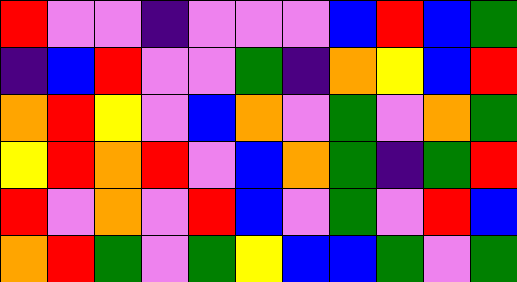[["red", "violet", "violet", "indigo", "violet", "violet", "violet", "blue", "red", "blue", "green"], ["indigo", "blue", "red", "violet", "violet", "green", "indigo", "orange", "yellow", "blue", "red"], ["orange", "red", "yellow", "violet", "blue", "orange", "violet", "green", "violet", "orange", "green"], ["yellow", "red", "orange", "red", "violet", "blue", "orange", "green", "indigo", "green", "red"], ["red", "violet", "orange", "violet", "red", "blue", "violet", "green", "violet", "red", "blue"], ["orange", "red", "green", "violet", "green", "yellow", "blue", "blue", "green", "violet", "green"]]